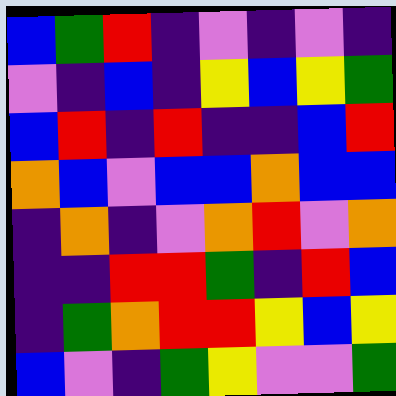[["blue", "green", "red", "indigo", "violet", "indigo", "violet", "indigo"], ["violet", "indigo", "blue", "indigo", "yellow", "blue", "yellow", "green"], ["blue", "red", "indigo", "red", "indigo", "indigo", "blue", "red"], ["orange", "blue", "violet", "blue", "blue", "orange", "blue", "blue"], ["indigo", "orange", "indigo", "violet", "orange", "red", "violet", "orange"], ["indigo", "indigo", "red", "red", "green", "indigo", "red", "blue"], ["indigo", "green", "orange", "red", "red", "yellow", "blue", "yellow"], ["blue", "violet", "indigo", "green", "yellow", "violet", "violet", "green"]]